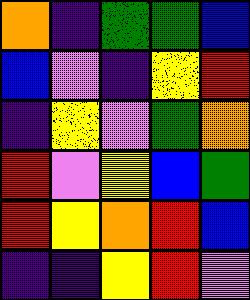[["orange", "indigo", "green", "green", "blue"], ["blue", "violet", "indigo", "yellow", "red"], ["indigo", "yellow", "violet", "green", "orange"], ["red", "violet", "yellow", "blue", "green"], ["red", "yellow", "orange", "red", "blue"], ["indigo", "indigo", "yellow", "red", "violet"]]